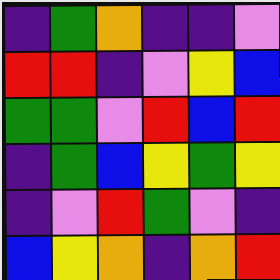[["indigo", "green", "orange", "indigo", "indigo", "violet"], ["red", "red", "indigo", "violet", "yellow", "blue"], ["green", "green", "violet", "red", "blue", "red"], ["indigo", "green", "blue", "yellow", "green", "yellow"], ["indigo", "violet", "red", "green", "violet", "indigo"], ["blue", "yellow", "orange", "indigo", "orange", "red"]]